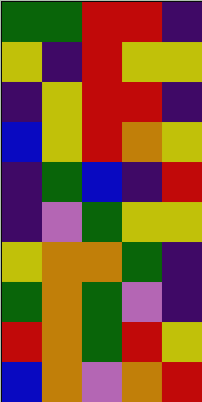[["green", "green", "red", "red", "indigo"], ["yellow", "indigo", "red", "yellow", "yellow"], ["indigo", "yellow", "red", "red", "indigo"], ["blue", "yellow", "red", "orange", "yellow"], ["indigo", "green", "blue", "indigo", "red"], ["indigo", "violet", "green", "yellow", "yellow"], ["yellow", "orange", "orange", "green", "indigo"], ["green", "orange", "green", "violet", "indigo"], ["red", "orange", "green", "red", "yellow"], ["blue", "orange", "violet", "orange", "red"]]